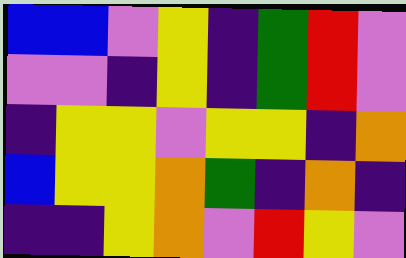[["blue", "blue", "violet", "yellow", "indigo", "green", "red", "violet"], ["violet", "violet", "indigo", "yellow", "indigo", "green", "red", "violet"], ["indigo", "yellow", "yellow", "violet", "yellow", "yellow", "indigo", "orange"], ["blue", "yellow", "yellow", "orange", "green", "indigo", "orange", "indigo"], ["indigo", "indigo", "yellow", "orange", "violet", "red", "yellow", "violet"]]